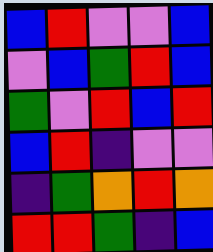[["blue", "red", "violet", "violet", "blue"], ["violet", "blue", "green", "red", "blue"], ["green", "violet", "red", "blue", "red"], ["blue", "red", "indigo", "violet", "violet"], ["indigo", "green", "orange", "red", "orange"], ["red", "red", "green", "indigo", "blue"]]